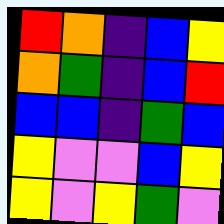[["red", "orange", "indigo", "blue", "yellow"], ["orange", "green", "indigo", "blue", "red"], ["blue", "blue", "indigo", "green", "blue"], ["yellow", "violet", "violet", "blue", "yellow"], ["yellow", "violet", "yellow", "green", "violet"]]